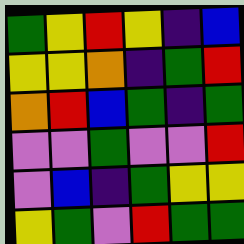[["green", "yellow", "red", "yellow", "indigo", "blue"], ["yellow", "yellow", "orange", "indigo", "green", "red"], ["orange", "red", "blue", "green", "indigo", "green"], ["violet", "violet", "green", "violet", "violet", "red"], ["violet", "blue", "indigo", "green", "yellow", "yellow"], ["yellow", "green", "violet", "red", "green", "green"]]